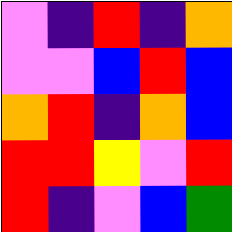[["violet", "indigo", "red", "indigo", "orange"], ["violet", "violet", "blue", "red", "blue"], ["orange", "red", "indigo", "orange", "blue"], ["red", "red", "yellow", "violet", "red"], ["red", "indigo", "violet", "blue", "green"]]